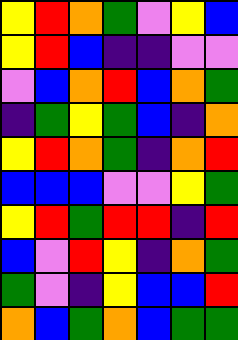[["yellow", "red", "orange", "green", "violet", "yellow", "blue"], ["yellow", "red", "blue", "indigo", "indigo", "violet", "violet"], ["violet", "blue", "orange", "red", "blue", "orange", "green"], ["indigo", "green", "yellow", "green", "blue", "indigo", "orange"], ["yellow", "red", "orange", "green", "indigo", "orange", "red"], ["blue", "blue", "blue", "violet", "violet", "yellow", "green"], ["yellow", "red", "green", "red", "red", "indigo", "red"], ["blue", "violet", "red", "yellow", "indigo", "orange", "green"], ["green", "violet", "indigo", "yellow", "blue", "blue", "red"], ["orange", "blue", "green", "orange", "blue", "green", "green"]]